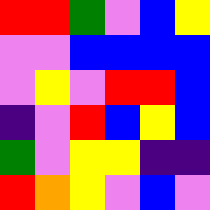[["red", "red", "green", "violet", "blue", "yellow"], ["violet", "violet", "blue", "blue", "blue", "blue"], ["violet", "yellow", "violet", "red", "red", "blue"], ["indigo", "violet", "red", "blue", "yellow", "blue"], ["green", "violet", "yellow", "yellow", "indigo", "indigo"], ["red", "orange", "yellow", "violet", "blue", "violet"]]